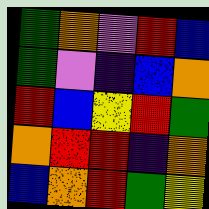[["green", "orange", "violet", "red", "blue"], ["green", "violet", "indigo", "blue", "orange"], ["red", "blue", "yellow", "red", "green"], ["orange", "red", "red", "indigo", "orange"], ["blue", "orange", "red", "green", "yellow"]]